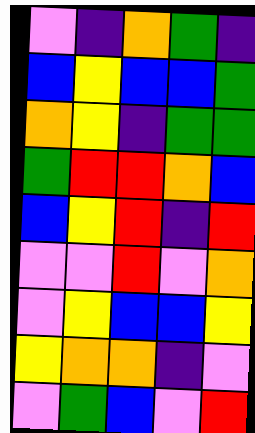[["violet", "indigo", "orange", "green", "indigo"], ["blue", "yellow", "blue", "blue", "green"], ["orange", "yellow", "indigo", "green", "green"], ["green", "red", "red", "orange", "blue"], ["blue", "yellow", "red", "indigo", "red"], ["violet", "violet", "red", "violet", "orange"], ["violet", "yellow", "blue", "blue", "yellow"], ["yellow", "orange", "orange", "indigo", "violet"], ["violet", "green", "blue", "violet", "red"]]